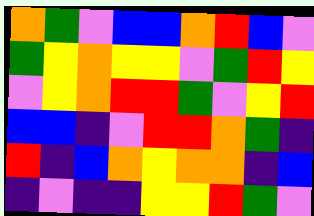[["orange", "green", "violet", "blue", "blue", "orange", "red", "blue", "violet"], ["green", "yellow", "orange", "yellow", "yellow", "violet", "green", "red", "yellow"], ["violet", "yellow", "orange", "red", "red", "green", "violet", "yellow", "red"], ["blue", "blue", "indigo", "violet", "red", "red", "orange", "green", "indigo"], ["red", "indigo", "blue", "orange", "yellow", "orange", "orange", "indigo", "blue"], ["indigo", "violet", "indigo", "indigo", "yellow", "yellow", "red", "green", "violet"]]